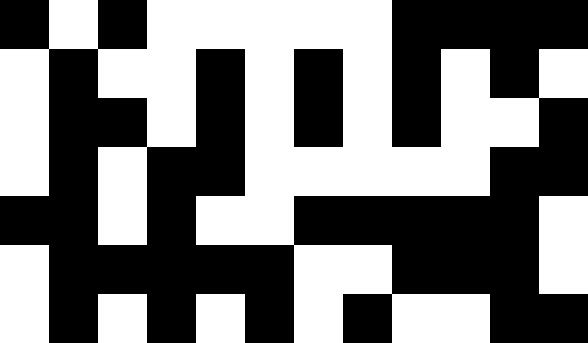[["black", "white", "black", "white", "white", "white", "white", "white", "black", "black", "black", "black"], ["white", "black", "white", "white", "black", "white", "black", "white", "black", "white", "black", "white"], ["white", "black", "black", "white", "black", "white", "black", "white", "black", "white", "white", "black"], ["white", "black", "white", "black", "black", "white", "white", "white", "white", "white", "black", "black"], ["black", "black", "white", "black", "white", "white", "black", "black", "black", "black", "black", "white"], ["white", "black", "black", "black", "black", "black", "white", "white", "black", "black", "black", "white"], ["white", "black", "white", "black", "white", "black", "white", "black", "white", "white", "black", "black"]]